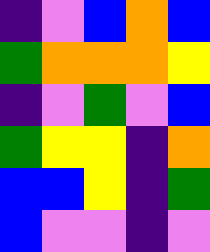[["indigo", "violet", "blue", "orange", "blue"], ["green", "orange", "orange", "orange", "yellow"], ["indigo", "violet", "green", "violet", "blue"], ["green", "yellow", "yellow", "indigo", "orange"], ["blue", "blue", "yellow", "indigo", "green"], ["blue", "violet", "violet", "indigo", "violet"]]